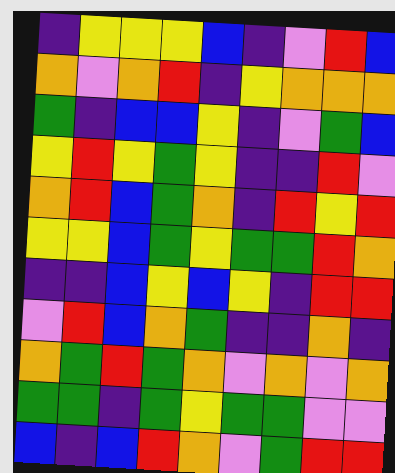[["indigo", "yellow", "yellow", "yellow", "blue", "indigo", "violet", "red", "blue"], ["orange", "violet", "orange", "red", "indigo", "yellow", "orange", "orange", "orange"], ["green", "indigo", "blue", "blue", "yellow", "indigo", "violet", "green", "blue"], ["yellow", "red", "yellow", "green", "yellow", "indigo", "indigo", "red", "violet"], ["orange", "red", "blue", "green", "orange", "indigo", "red", "yellow", "red"], ["yellow", "yellow", "blue", "green", "yellow", "green", "green", "red", "orange"], ["indigo", "indigo", "blue", "yellow", "blue", "yellow", "indigo", "red", "red"], ["violet", "red", "blue", "orange", "green", "indigo", "indigo", "orange", "indigo"], ["orange", "green", "red", "green", "orange", "violet", "orange", "violet", "orange"], ["green", "green", "indigo", "green", "yellow", "green", "green", "violet", "violet"], ["blue", "indigo", "blue", "red", "orange", "violet", "green", "red", "red"]]